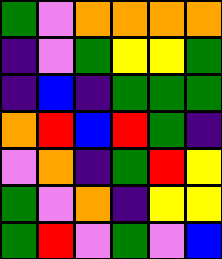[["green", "violet", "orange", "orange", "orange", "orange"], ["indigo", "violet", "green", "yellow", "yellow", "green"], ["indigo", "blue", "indigo", "green", "green", "green"], ["orange", "red", "blue", "red", "green", "indigo"], ["violet", "orange", "indigo", "green", "red", "yellow"], ["green", "violet", "orange", "indigo", "yellow", "yellow"], ["green", "red", "violet", "green", "violet", "blue"]]